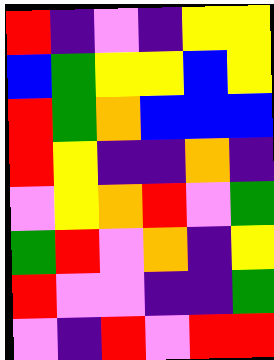[["red", "indigo", "violet", "indigo", "yellow", "yellow"], ["blue", "green", "yellow", "yellow", "blue", "yellow"], ["red", "green", "orange", "blue", "blue", "blue"], ["red", "yellow", "indigo", "indigo", "orange", "indigo"], ["violet", "yellow", "orange", "red", "violet", "green"], ["green", "red", "violet", "orange", "indigo", "yellow"], ["red", "violet", "violet", "indigo", "indigo", "green"], ["violet", "indigo", "red", "violet", "red", "red"]]